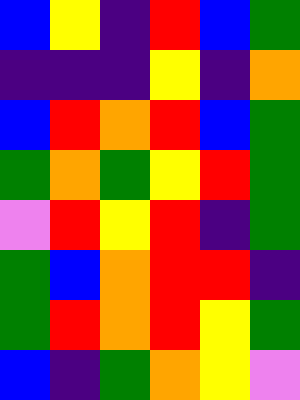[["blue", "yellow", "indigo", "red", "blue", "green"], ["indigo", "indigo", "indigo", "yellow", "indigo", "orange"], ["blue", "red", "orange", "red", "blue", "green"], ["green", "orange", "green", "yellow", "red", "green"], ["violet", "red", "yellow", "red", "indigo", "green"], ["green", "blue", "orange", "red", "red", "indigo"], ["green", "red", "orange", "red", "yellow", "green"], ["blue", "indigo", "green", "orange", "yellow", "violet"]]